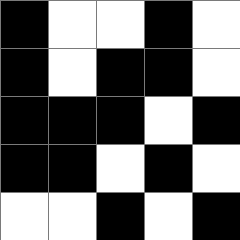[["black", "white", "white", "black", "white"], ["black", "white", "black", "black", "white"], ["black", "black", "black", "white", "black"], ["black", "black", "white", "black", "white"], ["white", "white", "black", "white", "black"]]